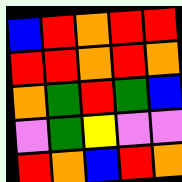[["blue", "red", "orange", "red", "red"], ["red", "red", "orange", "red", "orange"], ["orange", "green", "red", "green", "blue"], ["violet", "green", "yellow", "violet", "violet"], ["red", "orange", "blue", "red", "orange"]]